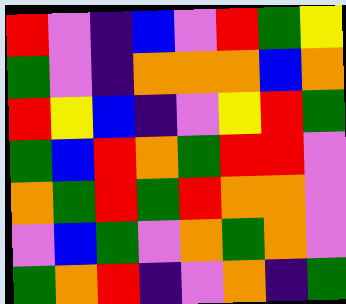[["red", "violet", "indigo", "blue", "violet", "red", "green", "yellow"], ["green", "violet", "indigo", "orange", "orange", "orange", "blue", "orange"], ["red", "yellow", "blue", "indigo", "violet", "yellow", "red", "green"], ["green", "blue", "red", "orange", "green", "red", "red", "violet"], ["orange", "green", "red", "green", "red", "orange", "orange", "violet"], ["violet", "blue", "green", "violet", "orange", "green", "orange", "violet"], ["green", "orange", "red", "indigo", "violet", "orange", "indigo", "green"]]